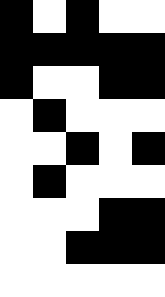[["black", "white", "black", "white", "white"], ["black", "black", "black", "black", "black"], ["black", "white", "white", "black", "black"], ["white", "black", "white", "white", "white"], ["white", "white", "black", "white", "black"], ["white", "black", "white", "white", "white"], ["white", "white", "white", "black", "black"], ["white", "white", "black", "black", "black"], ["white", "white", "white", "white", "white"]]